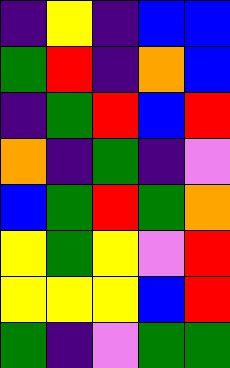[["indigo", "yellow", "indigo", "blue", "blue"], ["green", "red", "indigo", "orange", "blue"], ["indigo", "green", "red", "blue", "red"], ["orange", "indigo", "green", "indigo", "violet"], ["blue", "green", "red", "green", "orange"], ["yellow", "green", "yellow", "violet", "red"], ["yellow", "yellow", "yellow", "blue", "red"], ["green", "indigo", "violet", "green", "green"]]